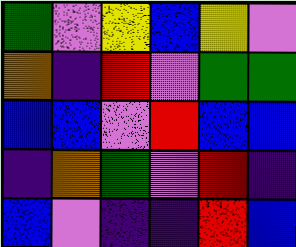[["green", "violet", "yellow", "blue", "yellow", "violet"], ["orange", "indigo", "red", "violet", "green", "green"], ["blue", "blue", "violet", "red", "blue", "blue"], ["indigo", "orange", "green", "violet", "red", "indigo"], ["blue", "violet", "indigo", "indigo", "red", "blue"]]